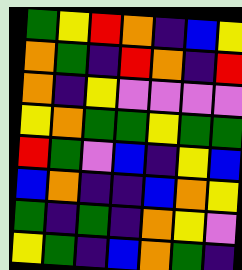[["green", "yellow", "red", "orange", "indigo", "blue", "yellow"], ["orange", "green", "indigo", "red", "orange", "indigo", "red"], ["orange", "indigo", "yellow", "violet", "violet", "violet", "violet"], ["yellow", "orange", "green", "green", "yellow", "green", "green"], ["red", "green", "violet", "blue", "indigo", "yellow", "blue"], ["blue", "orange", "indigo", "indigo", "blue", "orange", "yellow"], ["green", "indigo", "green", "indigo", "orange", "yellow", "violet"], ["yellow", "green", "indigo", "blue", "orange", "green", "indigo"]]